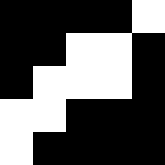[["black", "black", "black", "black", "white"], ["black", "black", "white", "white", "black"], ["black", "white", "white", "white", "black"], ["white", "white", "black", "black", "black"], ["white", "black", "black", "black", "black"]]